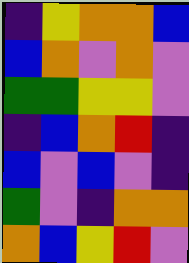[["indigo", "yellow", "orange", "orange", "blue"], ["blue", "orange", "violet", "orange", "violet"], ["green", "green", "yellow", "yellow", "violet"], ["indigo", "blue", "orange", "red", "indigo"], ["blue", "violet", "blue", "violet", "indigo"], ["green", "violet", "indigo", "orange", "orange"], ["orange", "blue", "yellow", "red", "violet"]]